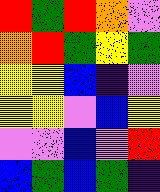[["red", "green", "red", "orange", "violet"], ["orange", "red", "green", "yellow", "green"], ["yellow", "yellow", "blue", "indigo", "violet"], ["yellow", "yellow", "violet", "blue", "yellow"], ["violet", "violet", "blue", "violet", "red"], ["blue", "green", "blue", "green", "indigo"]]